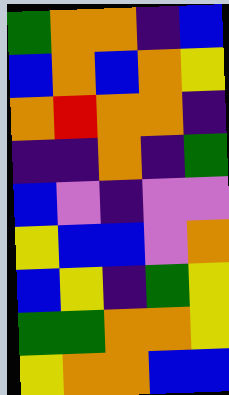[["green", "orange", "orange", "indigo", "blue"], ["blue", "orange", "blue", "orange", "yellow"], ["orange", "red", "orange", "orange", "indigo"], ["indigo", "indigo", "orange", "indigo", "green"], ["blue", "violet", "indigo", "violet", "violet"], ["yellow", "blue", "blue", "violet", "orange"], ["blue", "yellow", "indigo", "green", "yellow"], ["green", "green", "orange", "orange", "yellow"], ["yellow", "orange", "orange", "blue", "blue"]]